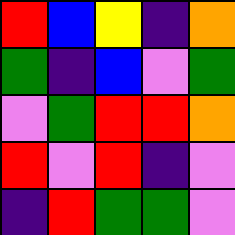[["red", "blue", "yellow", "indigo", "orange"], ["green", "indigo", "blue", "violet", "green"], ["violet", "green", "red", "red", "orange"], ["red", "violet", "red", "indigo", "violet"], ["indigo", "red", "green", "green", "violet"]]